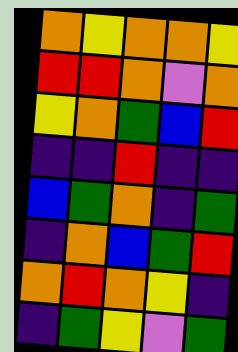[["orange", "yellow", "orange", "orange", "yellow"], ["red", "red", "orange", "violet", "orange"], ["yellow", "orange", "green", "blue", "red"], ["indigo", "indigo", "red", "indigo", "indigo"], ["blue", "green", "orange", "indigo", "green"], ["indigo", "orange", "blue", "green", "red"], ["orange", "red", "orange", "yellow", "indigo"], ["indigo", "green", "yellow", "violet", "green"]]